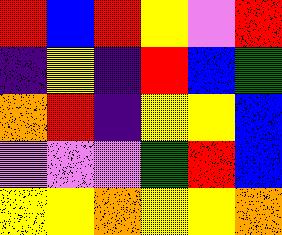[["red", "blue", "red", "yellow", "violet", "red"], ["indigo", "yellow", "indigo", "red", "blue", "green"], ["orange", "red", "indigo", "yellow", "yellow", "blue"], ["violet", "violet", "violet", "green", "red", "blue"], ["yellow", "yellow", "orange", "yellow", "yellow", "orange"]]